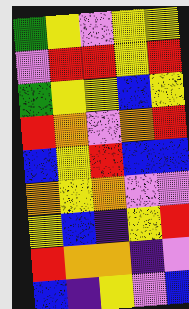[["green", "yellow", "violet", "yellow", "yellow"], ["violet", "red", "red", "yellow", "red"], ["green", "yellow", "yellow", "blue", "yellow"], ["red", "orange", "violet", "orange", "red"], ["blue", "yellow", "red", "blue", "blue"], ["orange", "yellow", "orange", "violet", "violet"], ["yellow", "blue", "indigo", "yellow", "red"], ["red", "orange", "orange", "indigo", "violet"], ["blue", "indigo", "yellow", "violet", "blue"]]